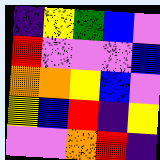[["indigo", "yellow", "green", "blue", "violet"], ["red", "violet", "violet", "violet", "blue"], ["orange", "orange", "yellow", "blue", "violet"], ["yellow", "blue", "red", "indigo", "yellow"], ["violet", "violet", "orange", "red", "indigo"]]